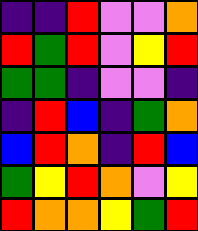[["indigo", "indigo", "red", "violet", "violet", "orange"], ["red", "green", "red", "violet", "yellow", "red"], ["green", "green", "indigo", "violet", "violet", "indigo"], ["indigo", "red", "blue", "indigo", "green", "orange"], ["blue", "red", "orange", "indigo", "red", "blue"], ["green", "yellow", "red", "orange", "violet", "yellow"], ["red", "orange", "orange", "yellow", "green", "red"]]